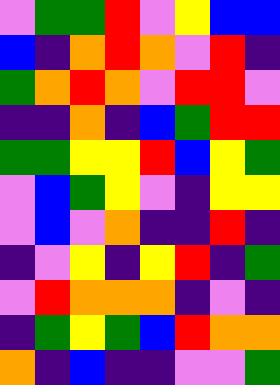[["violet", "green", "green", "red", "violet", "yellow", "blue", "blue"], ["blue", "indigo", "orange", "red", "orange", "violet", "red", "indigo"], ["green", "orange", "red", "orange", "violet", "red", "red", "violet"], ["indigo", "indigo", "orange", "indigo", "blue", "green", "red", "red"], ["green", "green", "yellow", "yellow", "red", "blue", "yellow", "green"], ["violet", "blue", "green", "yellow", "violet", "indigo", "yellow", "yellow"], ["violet", "blue", "violet", "orange", "indigo", "indigo", "red", "indigo"], ["indigo", "violet", "yellow", "indigo", "yellow", "red", "indigo", "green"], ["violet", "red", "orange", "orange", "orange", "indigo", "violet", "indigo"], ["indigo", "green", "yellow", "green", "blue", "red", "orange", "orange"], ["orange", "indigo", "blue", "indigo", "indigo", "violet", "violet", "green"]]